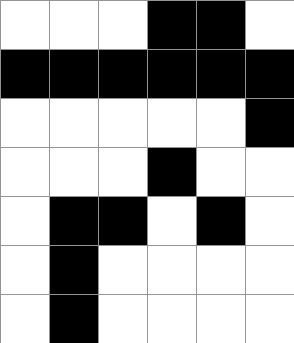[["white", "white", "white", "black", "black", "white"], ["black", "black", "black", "black", "black", "black"], ["white", "white", "white", "white", "white", "black"], ["white", "white", "white", "black", "white", "white"], ["white", "black", "black", "white", "black", "white"], ["white", "black", "white", "white", "white", "white"], ["white", "black", "white", "white", "white", "white"]]